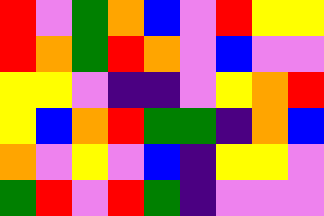[["red", "violet", "green", "orange", "blue", "violet", "red", "yellow", "yellow"], ["red", "orange", "green", "red", "orange", "violet", "blue", "violet", "violet"], ["yellow", "yellow", "violet", "indigo", "indigo", "violet", "yellow", "orange", "red"], ["yellow", "blue", "orange", "red", "green", "green", "indigo", "orange", "blue"], ["orange", "violet", "yellow", "violet", "blue", "indigo", "yellow", "yellow", "violet"], ["green", "red", "violet", "red", "green", "indigo", "violet", "violet", "violet"]]